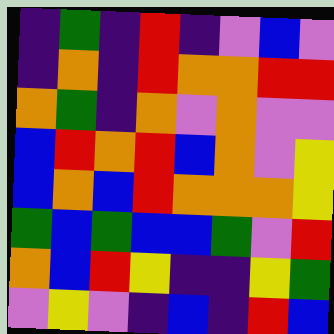[["indigo", "green", "indigo", "red", "indigo", "violet", "blue", "violet"], ["indigo", "orange", "indigo", "red", "orange", "orange", "red", "red"], ["orange", "green", "indigo", "orange", "violet", "orange", "violet", "violet"], ["blue", "red", "orange", "red", "blue", "orange", "violet", "yellow"], ["blue", "orange", "blue", "red", "orange", "orange", "orange", "yellow"], ["green", "blue", "green", "blue", "blue", "green", "violet", "red"], ["orange", "blue", "red", "yellow", "indigo", "indigo", "yellow", "green"], ["violet", "yellow", "violet", "indigo", "blue", "indigo", "red", "blue"]]